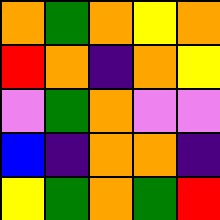[["orange", "green", "orange", "yellow", "orange"], ["red", "orange", "indigo", "orange", "yellow"], ["violet", "green", "orange", "violet", "violet"], ["blue", "indigo", "orange", "orange", "indigo"], ["yellow", "green", "orange", "green", "red"]]